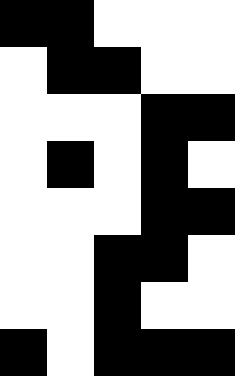[["black", "black", "white", "white", "white"], ["white", "black", "black", "white", "white"], ["white", "white", "white", "black", "black"], ["white", "black", "white", "black", "white"], ["white", "white", "white", "black", "black"], ["white", "white", "black", "black", "white"], ["white", "white", "black", "white", "white"], ["black", "white", "black", "black", "black"]]